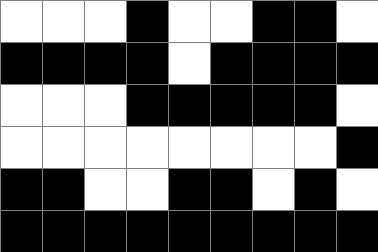[["white", "white", "white", "black", "white", "white", "black", "black", "white"], ["black", "black", "black", "black", "white", "black", "black", "black", "black"], ["white", "white", "white", "black", "black", "black", "black", "black", "white"], ["white", "white", "white", "white", "white", "white", "white", "white", "black"], ["black", "black", "white", "white", "black", "black", "white", "black", "white"], ["black", "black", "black", "black", "black", "black", "black", "black", "black"]]